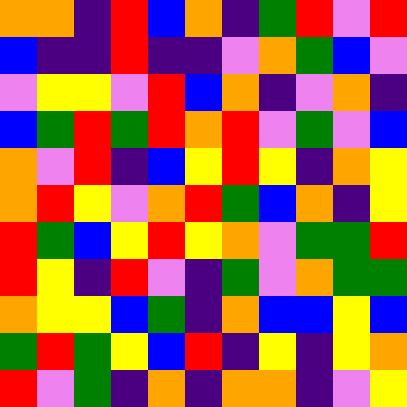[["orange", "orange", "indigo", "red", "blue", "orange", "indigo", "green", "red", "violet", "red"], ["blue", "indigo", "indigo", "red", "indigo", "indigo", "violet", "orange", "green", "blue", "violet"], ["violet", "yellow", "yellow", "violet", "red", "blue", "orange", "indigo", "violet", "orange", "indigo"], ["blue", "green", "red", "green", "red", "orange", "red", "violet", "green", "violet", "blue"], ["orange", "violet", "red", "indigo", "blue", "yellow", "red", "yellow", "indigo", "orange", "yellow"], ["orange", "red", "yellow", "violet", "orange", "red", "green", "blue", "orange", "indigo", "yellow"], ["red", "green", "blue", "yellow", "red", "yellow", "orange", "violet", "green", "green", "red"], ["red", "yellow", "indigo", "red", "violet", "indigo", "green", "violet", "orange", "green", "green"], ["orange", "yellow", "yellow", "blue", "green", "indigo", "orange", "blue", "blue", "yellow", "blue"], ["green", "red", "green", "yellow", "blue", "red", "indigo", "yellow", "indigo", "yellow", "orange"], ["red", "violet", "green", "indigo", "orange", "indigo", "orange", "orange", "indigo", "violet", "yellow"]]